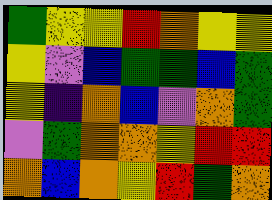[["green", "yellow", "yellow", "red", "orange", "yellow", "yellow"], ["yellow", "violet", "blue", "green", "green", "blue", "green"], ["yellow", "indigo", "orange", "blue", "violet", "orange", "green"], ["violet", "green", "orange", "orange", "yellow", "red", "red"], ["orange", "blue", "orange", "yellow", "red", "green", "orange"]]